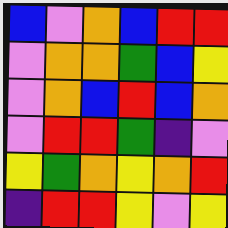[["blue", "violet", "orange", "blue", "red", "red"], ["violet", "orange", "orange", "green", "blue", "yellow"], ["violet", "orange", "blue", "red", "blue", "orange"], ["violet", "red", "red", "green", "indigo", "violet"], ["yellow", "green", "orange", "yellow", "orange", "red"], ["indigo", "red", "red", "yellow", "violet", "yellow"]]